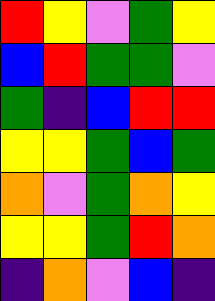[["red", "yellow", "violet", "green", "yellow"], ["blue", "red", "green", "green", "violet"], ["green", "indigo", "blue", "red", "red"], ["yellow", "yellow", "green", "blue", "green"], ["orange", "violet", "green", "orange", "yellow"], ["yellow", "yellow", "green", "red", "orange"], ["indigo", "orange", "violet", "blue", "indigo"]]